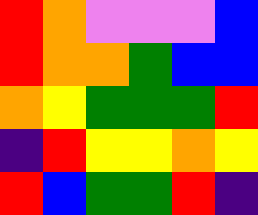[["red", "orange", "violet", "violet", "violet", "blue"], ["red", "orange", "orange", "green", "blue", "blue"], ["orange", "yellow", "green", "green", "green", "red"], ["indigo", "red", "yellow", "yellow", "orange", "yellow"], ["red", "blue", "green", "green", "red", "indigo"]]